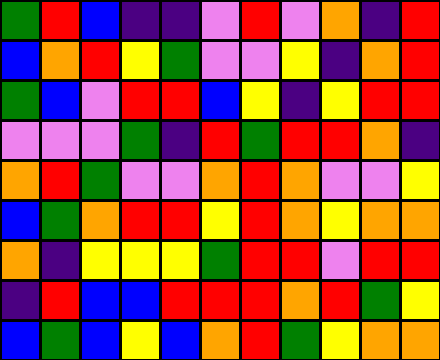[["green", "red", "blue", "indigo", "indigo", "violet", "red", "violet", "orange", "indigo", "red"], ["blue", "orange", "red", "yellow", "green", "violet", "violet", "yellow", "indigo", "orange", "red"], ["green", "blue", "violet", "red", "red", "blue", "yellow", "indigo", "yellow", "red", "red"], ["violet", "violet", "violet", "green", "indigo", "red", "green", "red", "red", "orange", "indigo"], ["orange", "red", "green", "violet", "violet", "orange", "red", "orange", "violet", "violet", "yellow"], ["blue", "green", "orange", "red", "red", "yellow", "red", "orange", "yellow", "orange", "orange"], ["orange", "indigo", "yellow", "yellow", "yellow", "green", "red", "red", "violet", "red", "red"], ["indigo", "red", "blue", "blue", "red", "red", "red", "orange", "red", "green", "yellow"], ["blue", "green", "blue", "yellow", "blue", "orange", "red", "green", "yellow", "orange", "orange"]]